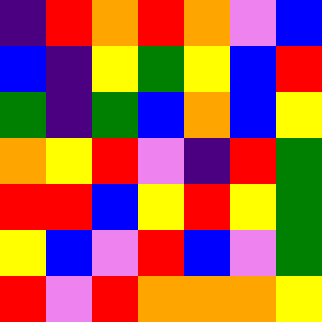[["indigo", "red", "orange", "red", "orange", "violet", "blue"], ["blue", "indigo", "yellow", "green", "yellow", "blue", "red"], ["green", "indigo", "green", "blue", "orange", "blue", "yellow"], ["orange", "yellow", "red", "violet", "indigo", "red", "green"], ["red", "red", "blue", "yellow", "red", "yellow", "green"], ["yellow", "blue", "violet", "red", "blue", "violet", "green"], ["red", "violet", "red", "orange", "orange", "orange", "yellow"]]